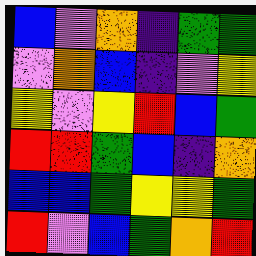[["blue", "violet", "orange", "indigo", "green", "green"], ["violet", "orange", "blue", "indigo", "violet", "yellow"], ["yellow", "violet", "yellow", "red", "blue", "green"], ["red", "red", "green", "blue", "indigo", "orange"], ["blue", "blue", "green", "yellow", "yellow", "green"], ["red", "violet", "blue", "green", "orange", "red"]]